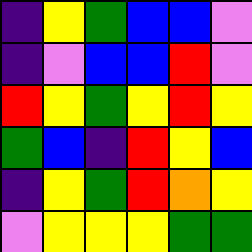[["indigo", "yellow", "green", "blue", "blue", "violet"], ["indigo", "violet", "blue", "blue", "red", "violet"], ["red", "yellow", "green", "yellow", "red", "yellow"], ["green", "blue", "indigo", "red", "yellow", "blue"], ["indigo", "yellow", "green", "red", "orange", "yellow"], ["violet", "yellow", "yellow", "yellow", "green", "green"]]